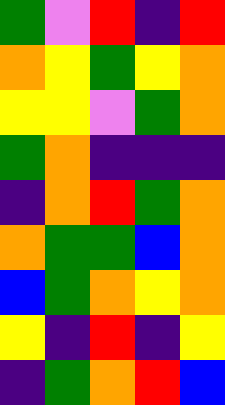[["green", "violet", "red", "indigo", "red"], ["orange", "yellow", "green", "yellow", "orange"], ["yellow", "yellow", "violet", "green", "orange"], ["green", "orange", "indigo", "indigo", "indigo"], ["indigo", "orange", "red", "green", "orange"], ["orange", "green", "green", "blue", "orange"], ["blue", "green", "orange", "yellow", "orange"], ["yellow", "indigo", "red", "indigo", "yellow"], ["indigo", "green", "orange", "red", "blue"]]